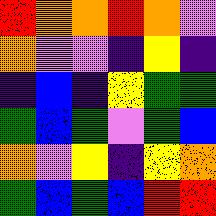[["red", "orange", "orange", "red", "orange", "violet"], ["orange", "violet", "violet", "indigo", "yellow", "indigo"], ["indigo", "blue", "indigo", "yellow", "green", "green"], ["green", "blue", "green", "violet", "green", "blue"], ["orange", "violet", "yellow", "indigo", "yellow", "orange"], ["green", "blue", "green", "blue", "red", "red"]]